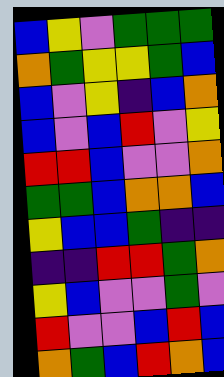[["blue", "yellow", "violet", "green", "green", "green"], ["orange", "green", "yellow", "yellow", "green", "blue"], ["blue", "violet", "yellow", "indigo", "blue", "orange"], ["blue", "violet", "blue", "red", "violet", "yellow"], ["red", "red", "blue", "violet", "violet", "orange"], ["green", "green", "blue", "orange", "orange", "blue"], ["yellow", "blue", "blue", "green", "indigo", "indigo"], ["indigo", "indigo", "red", "red", "green", "orange"], ["yellow", "blue", "violet", "violet", "green", "violet"], ["red", "violet", "violet", "blue", "red", "blue"], ["orange", "green", "blue", "red", "orange", "blue"]]